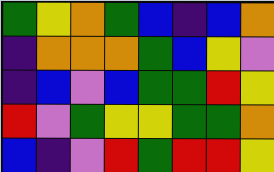[["green", "yellow", "orange", "green", "blue", "indigo", "blue", "orange"], ["indigo", "orange", "orange", "orange", "green", "blue", "yellow", "violet"], ["indigo", "blue", "violet", "blue", "green", "green", "red", "yellow"], ["red", "violet", "green", "yellow", "yellow", "green", "green", "orange"], ["blue", "indigo", "violet", "red", "green", "red", "red", "yellow"]]